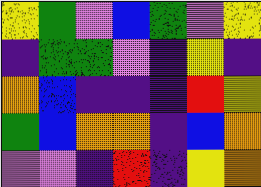[["yellow", "green", "violet", "blue", "green", "violet", "yellow"], ["indigo", "green", "green", "violet", "indigo", "yellow", "indigo"], ["orange", "blue", "indigo", "indigo", "indigo", "red", "yellow"], ["green", "blue", "orange", "orange", "indigo", "blue", "orange"], ["violet", "violet", "indigo", "red", "indigo", "yellow", "orange"]]